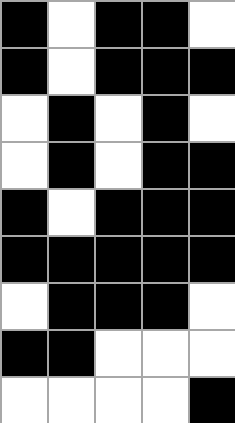[["black", "white", "black", "black", "white"], ["black", "white", "black", "black", "black"], ["white", "black", "white", "black", "white"], ["white", "black", "white", "black", "black"], ["black", "white", "black", "black", "black"], ["black", "black", "black", "black", "black"], ["white", "black", "black", "black", "white"], ["black", "black", "white", "white", "white"], ["white", "white", "white", "white", "black"]]